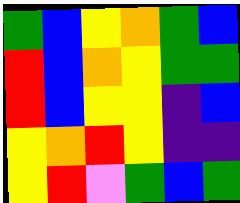[["green", "blue", "yellow", "orange", "green", "blue"], ["red", "blue", "orange", "yellow", "green", "green"], ["red", "blue", "yellow", "yellow", "indigo", "blue"], ["yellow", "orange", "red", "yellow", "indigo", "indigo"], ["yellow", "red", "violet", "green", "blue", "green"]]